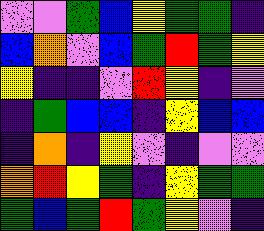[["violet", "violet", "green", "blue", "yellow", "green", "green", "indigo"], ["blue", "orange", "violet", "blue", "green", "red", "green", "yellow"], ["yellow", "indigo", "indigo", "violet", "red", "yellow", "indigo", "violet"], ["indigo", "green", "blue", "blue", "indigo", "yellow", "blue", "blue"], ["indigo", "orange", "indigo", "yellow", "violet", "indigo", "violet", "violet"], ["orange", "red", "yellow", "green", "indigo", "yellow", "green", "green"], ["green", "blue", "green", "red", "green", "yellow", "violet", "indigo"]]